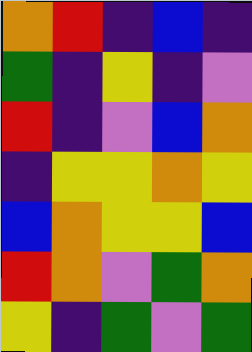[["orange", "red", "indigo", "blue", "indigo"], ["green", "indigo", "yellow", "indigo", "violet"], ["red", "indigo", "violet", "blue", "orange"], ["indigo", "yellow", "yellow", "orange", "yellow"], ["blue", "orange", "yellow", "yellow", "blue"], ["red", "orange", "violet", "green", "orange"], ["yellow", "indigo", "green", "violet", "green"]]